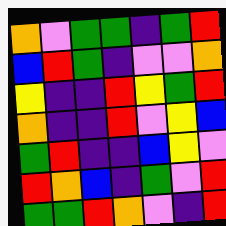[["orange", "violet", "green", "green", "indigo", "green", "red"], ["blue", "red", "green", "indigo", "violet", "violet", "orange"], ["yellow", "indigo", "indigo", "red", "yellow", "green", "red"], ["orange", "indigo", "indigo", "red", "violet", "yellow", "blue"], ["green", "red", "indigo", "indigo", "blue", "yellow", "violet"], ["red", "orange", "blue", "indigo", "green", "violet", "red"], ["green", "green", "red", "orange", "violet", "indigo", "red"]]